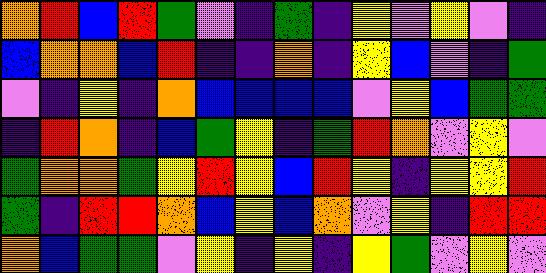[["orange", "red", "blue", "red", "green", "violet", "indigo", "green", "indigo", "yellow", "violet", "yellow", "violet", "indigo"], ["blue", "orange", "orange", "blue", "red", "indigo", "indigo", "orange", "indigo", "yellow", "blue", "violet", "indigo", "green"], ["violet", "indigo", "yellow", "indigo", "orange", "blue", "blue", "blue", "blue", "violet", "yellow", "blue", "green", "green"], ["indigo", "red", "orange", "indigo", "blue", "green", "yellow", "indigo", "green", "red", "orange", "violet", "yellow", "violet"], ["green", "orange", "orange", "green", "yellow", "red", "yellow", "blue", "red", "yellow", "indigo", "yellow", "yellow", "red"], ["green", "indigo", "red", "red", "orange", "blue", "yellow", "blue", "orange", "violet", "yellow", "indigo", "red", "red"], ["orange", "blue", "green", "green", "violet", "yellow", "indigo", "yellow", "indigo", "yellow", "green", "violet", "yellow", "violet"]]